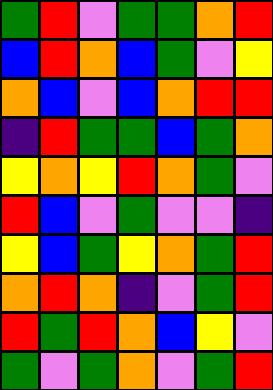[["green", "red", "violet", "green", "green", "orange", "red"], ["blue", "red", "orange", "blue", "green", "violet", "yellow"], ["orange", "blue", "violet", "blue", "orange", "red", "red"], ["indigo", "red", "green", "green", "blue", "green", "orange"], ["yellow", "orange", "yellow", "red", "orange", "green", "violet"], ["red", "blue", "violet", "green", "violet", "violet", "indigo"], ["yellow", "blue", "green", "yellow", "orange", "green", "red"], ["orange", "red", "orange", "indigo", "violet", "green", "red"], ["red", "green", "red", "orange", "blue", "yellow", "violet"], ["green", "violet", "green", "orange", "violet", "green", "red"]]